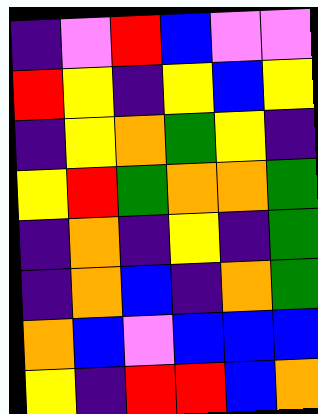[["indigo", "violet", "red", "blue", "violet", "violet"], ["red", "yellow", "indigo", "yellow", "blue", "yellow"], ["indigo", "yellow", "orange", "green", "yellow", "indigo"], ["yellow", "red", "green", "orange", "orange", "green"], ["indigo", "orange", "indigo", "yellow", "indigo", "green"], ["indigo", "orange", "blue", "indigo", "orange", "green"], ["orange", "blue", "violet", "blue", "blue", "blue"], ["yellow", "indigo", "red", "red", "blue", "orange"]]